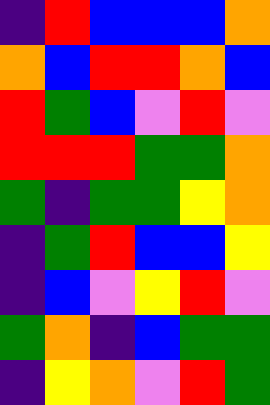[["indigo", "red", "blue", "blue", "blue", "orange"], ["orange", "blue", "red", "red", "orange", "blue"], ["red", "green", "blue", "violet", "red", "violet"], ["red", "red", "red", "green", "green", "orange"], ["green", "indigo", "green", "green", "yellow", "orange"], ["indigo", "green", "red", "blue", "blue", "yellow"], ["indigo", "blue", "violet", "yellow", "red", "violet"], ["green", "orange", "indigo", "blue", "green", "green"], ["indigo", "yellow", "orange", "violet", "red", "green"]]